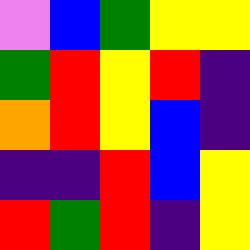[["violet", "blue", "green", "yellow", "yellow"], ["green", "red", "yellow", "red", "indigo"], ["orange", "red", "yellow", "blue", "indigo"], ["indigo", "indigo", "red", "blue", "yellow"], ["red", "green", "red", "indigo", "yellow"]]